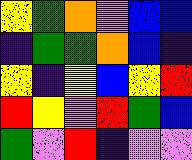[["yellow", "green", "orange", "violet", "blue", "blue"], ["indigo", "green", "green", "orange", "blue", "indigo"], ["yellow", "indigo", "yellow", "blue", "yellow", "red"], ["red", "yellow", "violet", "red", "green", "blue"], ["green", "violet", "red", "indigo", "violet", "violet"]]